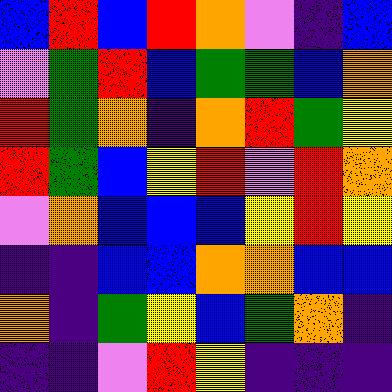[["blue", "red", "blue", "red", "orange", "violet", "indigo", "blue"], ["violet", "green", "red", "blue", "green", "green", "blue", "orange"], ["red", "green", "orange", "indigo", "orange", "red", "green", "yellow"], ["red", "green", "blue", "yellow", "red", "violet", "red", "orange"], ["violet", "orange", "blue", "blue", "blue", "yellow", "red", "yellow"], ["indigo", "indigo", "blue", "blue", "orange", "orange", "blue", "blue"], ["orange", "indigo", "green", "yellow", "blue", "green", "orange", "indigo"], ["indigo", "indigo", "violet", "red", "yellow", "indigo", "indigo", "indigo"]]